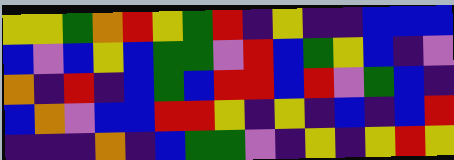[["yellow", "yellow", "green", "orange", "red", "yellow", "green", "red", "indigo", "yellow", "indigo", "indigo", "blue", "blue", "blue"], ["blue", "violet", "blue", "yellow", "blue", "green", "green", "violet", "red", "blue", "green", "yellow", "blue", "indigo", "violet"], ["orange", "indigo", "red", "indigo", "blue", "green", "blue", "red", "red", "blue", "red", "violet", "green", "blue", "indigo"], ["blue", "orange", "violet", "blue", "blue", "red", "red", "yellow", "indigo", "yellow", "indigo", "blue", "indigo", "blue", "red"], ["indigo", "indigo", "indigo", "orange", "indigo", "blue", "green", "green", "violet", "indigo", "yellow", "indigo", "yellow", "red", "yellow"]]